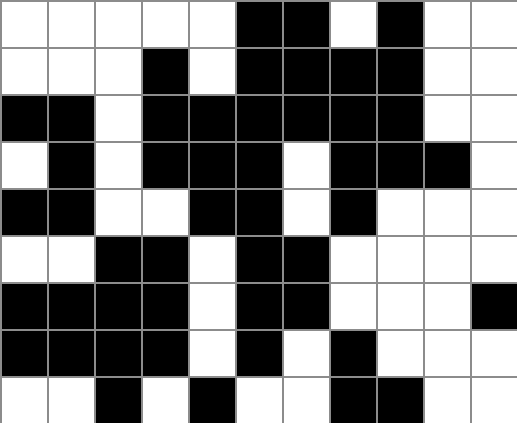[["white", "white", "white", "white", "white", "black", "black", "white", "black", "white", "white"], ["white", "white", "white", "black", "white", "black", "black", "black", "black", "white", "white"], ["black", "black", "white", "black", "black", "black", "black", "black", "black", "white", "white"], ["white", "black", "white", "black", "black", "black", "white", "black", "black", "black", "white"], ["black", "black", "white", "white", "black", "black", "white", "black", "white", "white", "white"], ["white", "white", "black", "black", "white", "black", "black", "white", "white", "white", "white"], ["black", "black", "black", "black", "white", "black", "black", "white", "white", "white", "black"], ["black", "black", "black", "black", "white", "black", "white", "black", "white", "white", "white"], ["white", "white", "black", "white", "black", "white", "white", "black", "black", "white", "white"]]